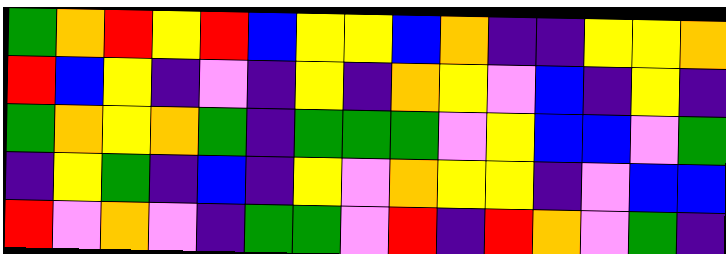[["green", "orange", "red", "yellow", "red", "blue", "yellow", "yellow", "blue", "orange", "indigo", "indigo", "yellow", "yellow", "orange"], ["red", "blue", "yellow", "indigo", "violet", "indigo", "yellow", "indigo", "orange", "yellow", "violet", "blue", "indigo", "yellow", "indigo"], ["green", "orange", "yellow", "orange", "green", "indigo", "green", "green", "green", "violet", "yellow", "blue", "blue", "violet", "green"], ["indigo", "yellow", "green", "indigo", "blue", "indigo", "yellow", "violet", "orange", "yellow", "yellow", "indigo", "violet", "blue", "blue"], ["red", "violet", "orange", "violet", "indigo", "green", "green", "violet", "red", "indigo", "red", "orange", "violet", "green", "indigo"]]